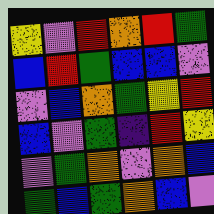[["yellow", "violet", "red", "orange", "red", "green"], ["blue", "red", "green", "blue", "blue", "violet"], ["violet", "blue", "orange", "green", "yellow", "red"], ["blue", "violet", "green", "indigo", "red", "yellow"], ["violet", "green", "orange", "violet", "orange", "blue"], ["green", "blue", "green", "orange", "blue", "violet"]]